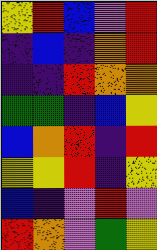[["yellow", "red", "blue", "violet", "red"], ["indigo", "blue", "indigo", "orange", "red"], ["indigo", "indigo", "red", "orange", "orange"], ["green", "green", "indigo", "blue", "yellow"], ["blue", "orange", "red", "indigo", "red"], ["yellow", "yellow", "red", "indigo", "yellow"], ["blue", "indigo", "violet", "red", "violet"], ["red", "orange", "violet", "green", "yellow"]]